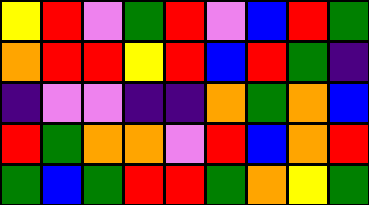[["yellow", "red", "violet", "green", "red", "violet", "blue", "red", "green"], ["orange", "red", "red", "yellow", "red", "blue", "red", "green", "indigo"], ["indigo", "violet", "violet", "indigo", "indigo", "orange", "green", "orange", "blue"], ["red", "green", "orange", "orange", "violet", "red", "blue", "orange", "red"], ["green", "blue", "green", "red", "red", "green", "orange", "yellow", "green"]]